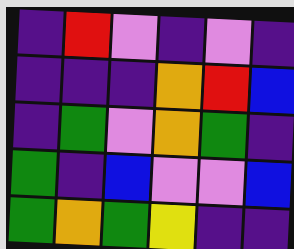[["indigo", "red", "violet", "indigo", "violet", "indigo"], ["indigo", "indigo", "indigo", "orange", "red", "blue"], ["indigo", "green", "violet", "orange", "green", "indigo"], ["green", "indigo", "blue", "violet", "violet", "blue"], ["green", "orange", "green", "yellow", "indigo", "indigo"]]